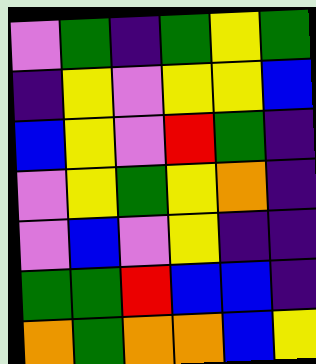[["violet", "green", "indigo", "green", "yellow", "green"], ["indigo", "yellow", "violet", "yellow", "yellow", "blue"], ["blue", "yellow", "violet", "red", "green", "indigo"], ["violet", "yellow", "green", "yellow", "orange", "indigo"], ["violet", "blue", "violet", "yellow", "indigo", "indigo"], ["green", "green", "red", "blue", "blue", "indigo"], ["orange", "green", "orange", "orange", "blue", "yellow"]]